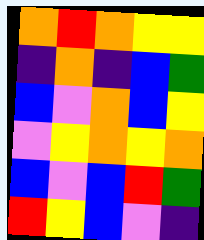[["orange", "red", "orange", "yellow", "yellow"], ["indigo", "orange", "indigo", "blue", "green"], ["blue", "violet", "orange", "blue", "yellow"], ["violet", "yellow", "orange", "yellow", "orange"], ["blue", "violet", "blue", "red", "green"], ["red", "yellow", "blue", "violet", "indigo"]]